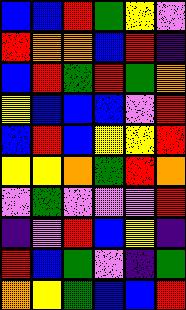[["blue", "blue", "red", "green", "yellow", "violet"], ["red", "orange", "orange", "blue", "red", "indigo"], ["blue", "red", "green", "red", "green", "orange"], ["yellow", "blue", "blue", "blue", "violet", "red"], ["blue", "red", "blue", "yellow", "yellow", "red"], ["yellow", "yellow", "orange", "green", "red", "orange"], ["violet", "green", "violet", "violet", "violet", "red"], ["indigo", "violet", "red", "blue", "yellow", "indigo"], ["red", "blue", "green", "violet", "indigo", "green"], ["orange", "yellow", "green", "blue", "blue", "red"]]